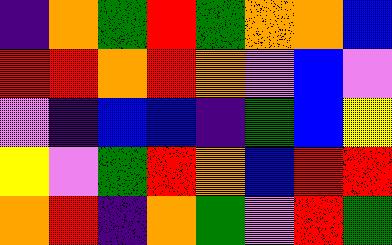[["indigo", "orange", "green", "red", "green", "orange", "orange", "blue"], ["red", "red", "orange", "red", "orange", "violet", "blue", "violet"], ["violet", "indigo", "blue", "blue", "indigo", "green", "blue", "yellow"], ["yellow", "violet", "green", "red", "orange", "blue", "red", "red"], ["orange", "red", "indigo", "orange", "green", "violet", "red", "green"]]